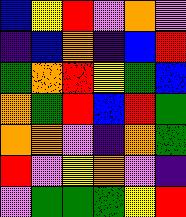[["blue", "yellow", "red", "violet", "orange", "violet"], ["indigo", "blue", "orange", "indigo", "blue", "red"], ["green", "orange", "red", "yellow", "green", "blue"], ["orange", "green", "red", "blue", "red", "green"], ["orange", "orange", "violet", "indigo", "orange", "green"], ["red", "violet", "yellow", "orange", "violet", "indigo"], ["violet", "green", "green", "green", "yellow", "red"]]